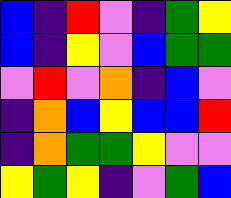[["blue", "indigo", "red", "violet", "indigo", "green", "yellow"], ["blue", "indigo", "yellow", "violet", "blue", "green", "green"], ["violet", "red", "violet", "orange", "indigo", "blue", "violet"], ["indigo", "orange", "blue", "yellow", "blue", "blue", "red"], ["indigo", "orange", "green", "green", "yellow", "violet", "violet"], ["yellow", "green", "yellow", "indigo", "violet", "green", "blue"]]